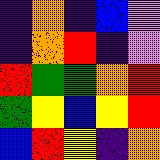[["indigo", "orange", "indigo", "blue", "violet"], ["indigo", "orange", "red", "indigo", "violet"], ["red", "green", "green", "orange", "red"], ["green", "yellow", "blue", "yellow", "red"], ["blue", "red", "yellow", "indigo", "orange"]]